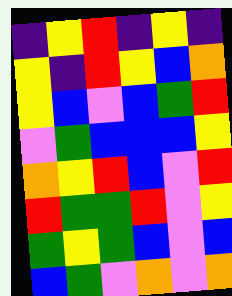[["indigo", "yellow", "red", "indigo", "yellow", "indigo"], ["yellow", "indigo", "red", "yellow", "blue", "orange"], ["yellow", "blue", "violet", "blue", "green", "red"], ["violet", "green", "blue", "blue", "blue", "yellow"], ["orange", "yellow", "red", "blue", "violet", "red"], ["red", "green", "green", "red", "violet", "yellow"], ["green", "yellow", "green", "blue", "violet", "blue"], ["blue", "green", "violet", "orange", "violet", "orange"]]